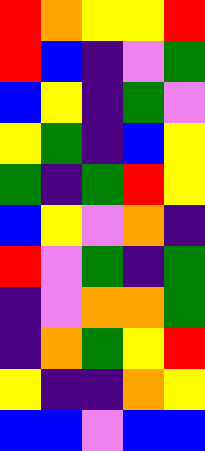[["red", "orange", "yellow", "yellow", "red"], ["red", "blue", "indigo", "violet", "green"], ["blue", "yellow", "indigo", "green", "violet"], ["yellow", "green", "indigo", "blue", "yellow"], ["green", "indigo", "green", "red", "yellow"], ["blue", "yellow", "violet", "orange", "indigo"], ["red", "violet", "green", "indigo", "green"], ["indigo", "violet", "orange", "orange", "green"], ["indigo", "orange", "green", "yellow", "red"], ["yellow", "indigo", "indigo", "orange", "yellow"], ["blue", "blue", "violet", "blue", "blue"]]